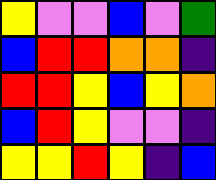[["yellow", "violet", "violet", "blue", "violet", "green"], ["blue", "red", "red", "orange", "orange", "indigo"], ["red", "red", "yellow", "blue", "yellow", "orange"], ["blue", "red", "yellow", "violet", "violet", "indigo"], ["yellow", "yellow", "red", "yellow", "indigo", "blue"]]